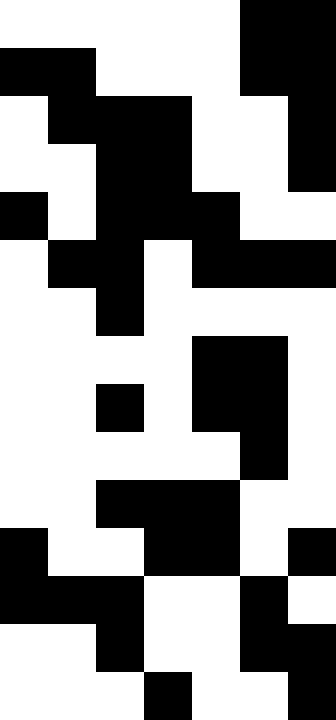[["white", "white", "white", "white", "white", "black", "black"], ["black", "black", "white", "white", "white", "black", "black"], ["white", "black", "black", "black", "white", "white", "black"], ["white", "white", "black", "black", "white", "white", "black"], ["black", "white", "black", "black", "black", "white", "white"], ["white", "black", "black", "white", "black", "black", "black"], ["white", "white", "black", "white", "white", "white", "white"], ["white", "white", "white", "white", "black", "black", "white"], ["white", "white", "black", "white", "black", "black", "white"], ["white", "white", "white", "white", "white", "black", "white"], ["white", "white", "black", "black", "black", "white", "white"], ["black", "white", "white", "black", "black", "white", "black"], ["black", "black", "black", "white", "white", "black", "white"], ["white", "white", "black", "white", "white", "black", "black"], ["white", "white", "white", "black", "white", "white", "black"]]